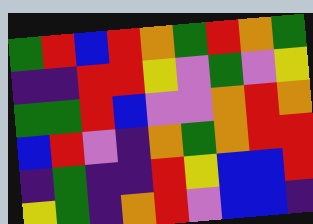[["green", "red", "blue", "red", "orange", "green", "red", "orange", "green"], ["indigo", "indigo", "red", "red", "yellow", "violet", "green", "violet", "yellow"], ["green", "green", "red", "blue", "violet", "violet", "orange", "red", "orange"], ["blue", "red", "violet", "indigo", "orange", "green", "orange", "red", "red"], ["indigo", "green", "indigo", "indigo", "red", "yellow", "blue", "blue", "red"], ["yellow", "green", "indigo", "orange", "red", "violet", "blue", "blue", "indigo"]]